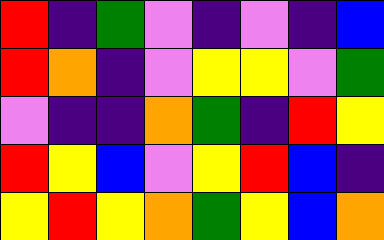[["red", "indigo", "green", "violet", "indigo", "violet", "indigo", "blue"], ["red", "orange", "indigo", "violet", "yellow", "yellow", "violet", "green"], ["violet", "indigo", "indigo", "orange", "green", "indigo", "red", "yellow"], ["red", "yellow", "blue", "violet", "yellow", "red", "blue", "indigo"], ["yellow", "red", "yellow", "orange", "green", "yellow", "blue", "orange"]]